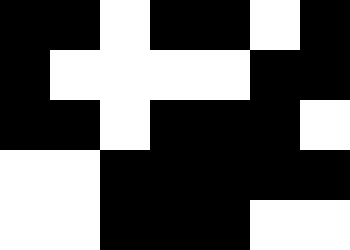[["black", "black", "white", "black", "black", "white", "black"], ["black", "white", "white", "white", "white", "black", "black"], ["black", "black", "white", "black", "black", "black", "white"], ["white", "white", "black", "black", "black", "black", "black"], ["white", "white", "black", "black", "black", "white", "white"]]